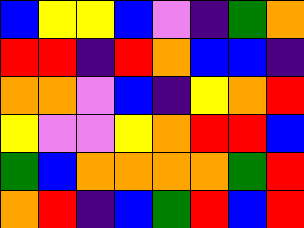[["blue", "yellow", "yellow", "blue", "violet", "indigo", "green", "orange"], ["red", "red", "indigo", "red", "orange", "blue", "blue", "indigo"], ["orange", "orange", "violet", "blue", "indigo", "yellow", "orange", "red"], ["yellow", "violet", "violet", "yellow", "orange", "red", "red", "blue"], ["green", "blue", "orange", "orange", "orange", "orange", "green", "red"], ["orange", "red", "indigo", "blue", "green", "red", "blue", "red"]]